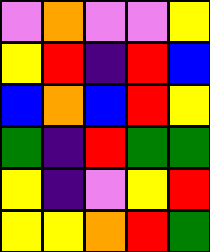[["violet", "orange", "violet", "violet", "yellow"], ["yellow", "red", "indigo", "red", "blue"], ["blue", "orange", "blue", "red", "yellow"], ["green", "indigo", "red", "green", "green"], ["yellow", "indigo", "violet", "yellow", "red"], ["yellow", "yellow", "orange", "red", "green"]]